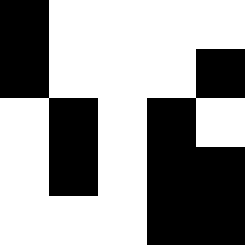[["black", "white", "white", "white", "white"], ["black", "white", "white", "white", "black"], ["white", "black", "white", "black", "white"], ["white", "black", "white", "black", "black"], ["white", "white", "white", "black", "black"]]